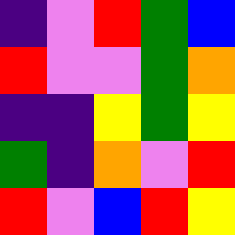[["indigo", "violet", "red", "green", "blue"], ["red", "violet", "violet", "green", "orange"], ["indigo", "indigo", "yellow", "green", "yellow"], ["green", "indigo", "orange", "violet", "red"], ["red", "violet", "blue", "red", "yellow"]]